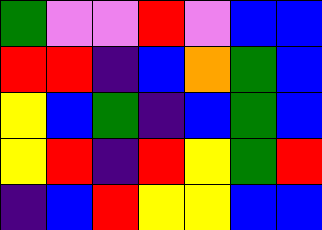[["green", "violet", "violet", "red", "violet", "blue", "blue"], ["red", "red", "indigo", "blue", "orange", "green", "blue"], ["yellow", "blue", "green", "indigo", "blue", "green", "blue"], ["yellow", "red", "indigo", "red", "yellow", "green", "red"], ["indigo", "blue", "red", "yellow", "yellow", "blue", "blue"]]